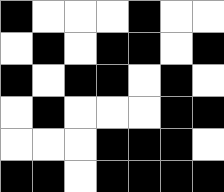[["black", "white", "white", "white", "black", "white", "white"], ["white", "black", "white", "black", "black", "white", "black"], ["black", "white", "black", "black", "white", "black", "white"], ["white", "black", "white", "white", "white", "black", "black"], ["white", "white", "white", "black", "black", "black", "white"], ["black", "black", "white", "black", "black", "black", "black"]]